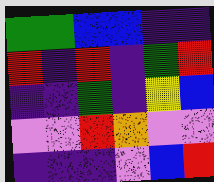[["green", "green", "blue", "blue", "indigo", "indigo"], ["red", "indigo", "red", "indigo", "green", "red"], ["indigo", "indigo", "green", "indigo", "yellow", "blue"], ["violet", "violet", "red", "orange", "violet", "violet"], ["indigo", "indigo", "indigo", "violet", "blue", "red"]]